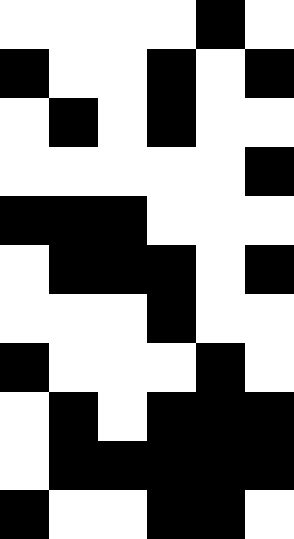[["white", "white", "white", "white", "black", "white"], ["black", "white", "white", "black", "white", "black"], ["white", "black", "white", "black", "white", "white"], ["white", "white", "white", "white", "white", "black"], ["black", "black", "black", "white", "white", "white"], ["white", "black", "black", "black", "white", "black"], ["white", "white", "white", "black", "white", "white"], ["black", "white", "white", "white", "black", "white"], ["white", "black", "white", "black", "black", "black"], ["white", "black", "black", "black", "black", "black"], ["black", "white", "white", "black", "black", "white"]]